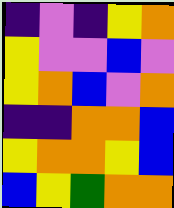[["indigo", "violet", "indigo", "yellow", "orange"], ["yellow", "violet", "violet", "blue", "violet"], ["yellow", "orange", "blue", "violet", "orange"], ["indigo", "indigo", "orange", "orange", "blue"], ["yellow", "orange", "orange", "yellow", "blue"], ["blue", "yellow", "green", "orange", "orange"]]